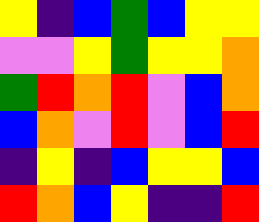[["yellow", "indigo", "blue", "green", "blue", "yellow", "yellow"], ["violet", "violet", "yellow", "green", "yellow", "yellow", "orange"], ["green", "red", "orange", "red", "violet", "blue", "orange"], ["blue", "orange", "violet", "red", "violet", "blue", "red"], ["indigo", "yellow", "indigo", "blue", "yellow", "yellow", "blue"], ["red", "orange", "blue", "yellow", "indigo", "indigo", "red"]]